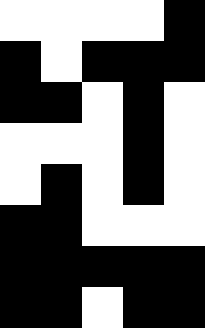[["white", "white", "white", "white", "black"], ["black", "white", "black", "black", "black"], ["black", "black", "white", "black", "white"], ["white", "white", "white", "black", "white"], ["white", "black", "white", "black", "white"], ["black", "black", "white", "white", "white"], ["black", "black", "black", "black", "black"], ["black", "black", "white", "black", "black"]]